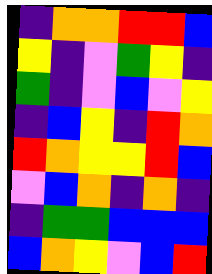[["indigo", "orange", "orange", "red", "red", "blue"], ["yellow", "indigo", "violet", "green", "yellow", "indigo"], ["green", "indigo", "violet", "blue", "violet", "yellow"], ["indigo", "blue", "yellow", "indigo", "red", "orange"], ["red", "orange", "yellow", "yellow", "red", "blue"], ["violet", "blue", "orange", "indigo", "orange", "indigo"], ["indigo", "green", "green", "blue", "blue", "blue"], ["blue", "orange", "yellow", "violet", "blue", "red"]]